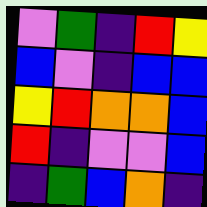[["violet", "green", "indigo", "red", "yellow"], ["blue", "violet", "indigo", "blue", "blue"], ["yellow", "red", "orange", "orange", "blue"], ["red", "indigo", "violet", "violet", "blue"], ["indigo", "green", "blue", "orange", "indigo"]]